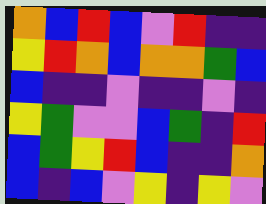[["orange", "blue", "red", "blue", "violet", "red", "indigo", "indigo"], ["yellow", "red", "orange", "blue", "orange", "orange", "green", "blue"], ["blue", "indigo", "indigo", "violet", "indigo", "indigo", "violet", "indigo"], ["yellow", "green", "violet", "violet", "blue", "green", "indigo", "red"], ["blue", "green", "yellow", "red", "blue", "indigo", "indigo", "orange"], ["blue", "indigo", "blue", "violet", "yellow", "indigo", "yellow", "violet"]]